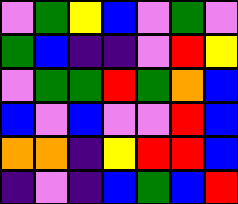[["violet", "green", "yellow", "blue", "violet", "green", "violet"], ["green", "blue", "indigo", "indigo", "violet", "red", "yellow"], ["violet", "green", "green", "red", "green", "orange", "blue"], ["blue", "violet", "blue", "violet", "violet", "red", "blue"], ["orange", "orange", "indigo", "yellow", "red", "red", "blue"], ["indigo", "violet", "indigo", "blue", "green", "blue", "red"]]